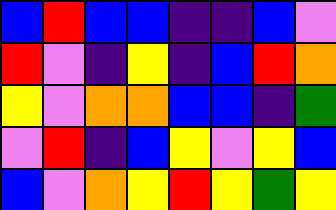[["blue", "red", "blue", "blue", "indigo", "indigo", "blue", "violet"], ["red", "violet", "indigo", "yellow", "indigo", "blue", "red", "orange"], ["yellow", "violet", "orange", "orange", "blue", "blue", "indigo", "green"], ["violet", "red", "indigo", "blue", "yellow", "violet", "yellow", "blue"], ["blue", "violet", "orange", "yellow", "red", "yellow", "green", "yellow"]]